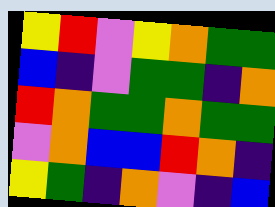[["yellow", "red", "violet", "yellow", "orange", "green", "green"], ["blue", "indigo", "violet", "green", "green", "indigo", "orange"], ["red", "orange", "green", "green", "orange", "green", "green"], ["violet", "orange", "blue", "blue", "red", "orange", "indigo"], ["yellow", "green", "indigo", "orange", "violet", "indigo", "blue"]]